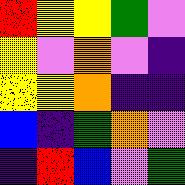[["red", "yellow", "yellow", "green", "violet"], ["yellow", "violet", "orange", "violet", "indigo"], ["yellow", "yellow", "orange", "indigo", "indigo"], ["blue", "indigo", "green", "orange", "violet"], ["indigo", "red", "blue", "violet", "green"]]